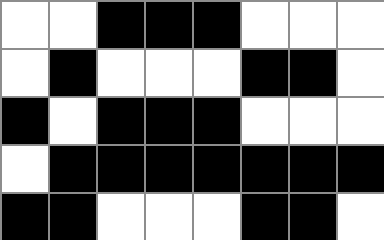[["white", "white", "black", "black", "black", "white", "white", "white"], ["white", "black", "white", "white", "white", "black", "black", "white"], ["black", "white", "black", "black", "black", "white", "white", "white"], ["white", "black", "black", "black", "black", "black", "black", "black"], ["black", "black", "white", "white", "white", "black", "black", "white"]]